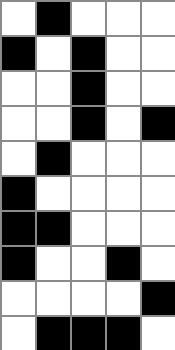[["white", "black", "white", "white", "white"], ["black", "white", "black", "white", "white"], ["white", "white", "black", "white", "white"], ["white", "white", "black", "white", "black"], ["white", "black", "white", "white", "white"], ["black", "white", "white", "white", "white"], ["black", "black", "white", "white", "white"], ["black", "white", "white", "black", "white"], ["white", "white", "white", "white", "black"], ["white", "black", "black", "black", "white"]]